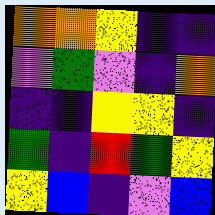[["orange", "orange", "yellow", "indigo", "indigo"], ["violet", "green", "violet", "indigo", "orange"], ["indigo", "indigo", "yellow", "yellow", "indigo"], ["green", "indigo", "red", "green", "yellow"], ["yellow", "blue", "indigo", "violet", "blue"]]